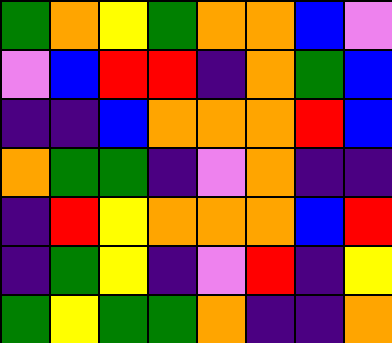[["green", "orange", "yellow", "green", "orange", "orange", "blue", "violet"], ["violet", "blue", "red", "red", "indigo", "orange", "green", "blue"], ["indigo", "indigo", "blue", "orange", "orange", "orange", "red", "blue"], ["orange", "green", "green", "indigo", "violet", "orange", "indigo", "indigo"], ["indigo", "red", "yellow", "orange", "orange", "orange", "blue", "red"], ["indigo", "green", "yellow", "indigo", "violet", "red", "indigo", "yellow"], ["green", "yellow", "green", "green", "orange", "indigo", "indigo", "orange"]]